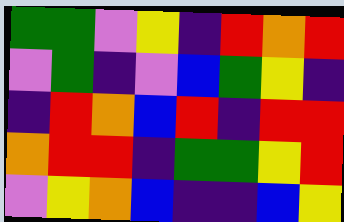[["green", "green", "violet", "yellow", "indigo", "red", "orange", "red"], ["violet", "green", "indigo", "violet", "blue", "green", "yellow", "indigo"], ["indigo", "red", "orange", "blue", "red", "indigo", "red", "red"], ["orange", "red", "red", "indigo", "green", "green", "yellow", "red"], ["violet", "yellow", "orange", "blue", "indigo", "indigo", "blue", "yellow"]]